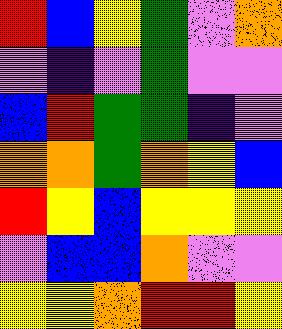[["red", "blue", "yellow", "green", "violet", "orange"], ["violet", "indigo", "violet", "green", "violet", "violet"], ["blue", "red", "green", "green", "indigo", "violet"], ["orange", "orange", "green", "orange", "yellow", "blue"], ["red", "yellow", "blue", "yellow", "yellow", "yellow"], ["violet", "blue", "blue", "orange", "violet", "violet"], ["yellow", "yellow", "orange", "red", "red", "yellow"]]